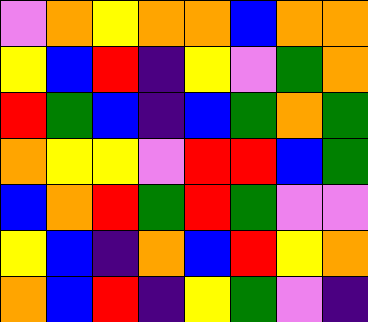[["violet", "orange", "yellow", "orange", "orange", "blue", "orange", "orange"], ["yellow", "blue", "red", "indigo", "yellow", "violet", "green", "orange"], ["red", "green", "blue", "indigo", "blue", "green", "orange", "green"], ["orange", "yellow", "yellow", "violet", "red", "red", "blue", "green"], ["blue", "orange", "red", "green", "red", "green", "violet", "violet"], ["yellow", "blue", "indigo", "orange", "blue", "red", "yellow", "orange"], ["orange", "blue", "red", "indigo", "yellow", "green", "violet", "indigo"]]